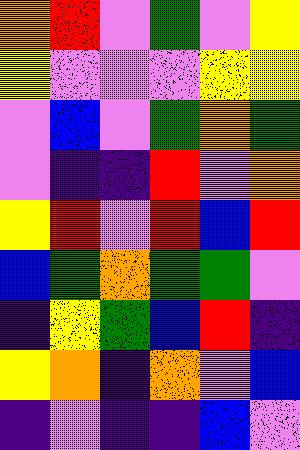[["orange", "red", "violet", "green", "violet", "yellow"], ["yellow", "violet", "violet", "violet", "yellow", "yellow"], ["violet", "blue", "violet", "green", "orange", "green"], ["violet", "indigo", "indigo", "red", "violet", "orange"], ["yellow", "red", "violet", "red", "blue", "red"], ["blue", "green", "orange", "green", "green", "violet"], ["indigo", "yellow", "green", "blue", "red", "indigo"], ["yellow", "orange", "indigo", "orange", "violet", "blue"], ["indigo", "violet", "indigo", "indigo", "blue", "violet"]]